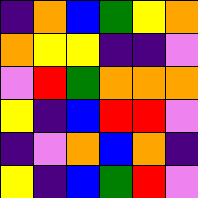[["indigo", "orange", "blue", "green", "yellow", "orange"], ["orange", "yellow", "yellow", "indigo", "indigo", "violet"], ["violet", "red", "green", "orange", "orange", "orange"], ["yellow", "indigo", "blue", "red", "red", "violet"], ["indigo", "violet", "orange", "blue", "orange", "indigo"], ["yellow", "indigo", "blue", "green", "red", "violet"]]